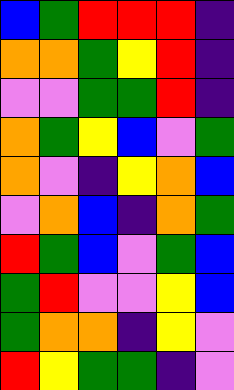[["blue", "green", "red", "red", "red", "indigo"], ["orange", "orange", "green", "yellow", "red", "indigo"], ["violet", "violet", "green", "green", "red", "indigo"], ["orange", "green", "yellow", "blue", "violet", "green"], ["orange", "violet", "indigo", "yellow", "orange", "blue"], ["violet", "orange", "blue", "indigo", "orange", "green"], ["red", "green", "blue", "violet", "green", "blue"], ["green", "red", "violet", "violet", "yellow", "blue"], ["green", "orange", "orange", "indigo", "yellow", "violet"], ["red", "yellow", "green", "green", "indigo", "violet"]]